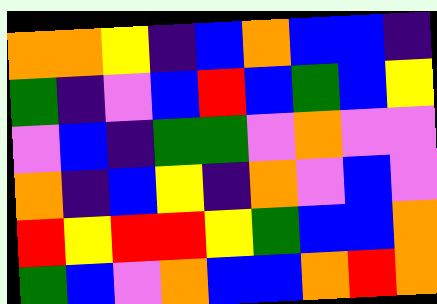[["orange", "orange", "yellow", "indigo", "blue", "orange", "blue", "blue", "indigo"], ["green", "indigo", "violet", "blue", "red", "blue", "green", "blue", "yellow"], ["violet", "blue", "indigo", "green", "green", "violet", "orange", "violet", "violet"], ["orange", "indigo", "blue", "yellow", "indigo", "orange", "violet", "blue", "violet"], ["red", "yellow", "red", "red", "yellow", "green", "blue", "blue", "orange"], ["green", "blue", "violet", "orange", "blue", "blue", "orange", "red", "orange"]]